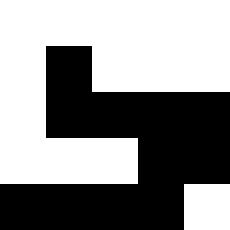[["white", "white", "white", "white", "white"], ["white", "black", "white", "white", "white"], ["white", "black", "black", "black", "black"], ["white", "white", "white", "black", "black"], ["black", "black", "black", "black", "white"]]